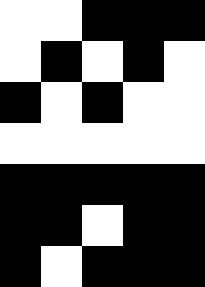[["white", "white", "black", "black", "black"], ["white", "black", "white", "black", "white"], ["black", "white", "black", "white", "white"], ["white", "white", "white", "white", "white"], ["black", "black", "black", "black", "black"], ["black", "black", "white", "black", "black"], ["black", "white", "black", "black", "black"]]